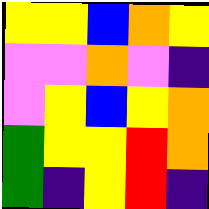[["yellow", "yellow", "blue", "orange", "yellow"], ["violet", "violet", "orange", "violet", "indigo"], ["violet", "yellow", "blue", "yellow", "orange"], ["green", "yellow", "yellow", "red", "orange"], ["green", "indigo", "yellow", "red", "indigo"]]